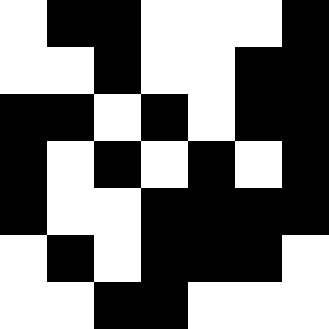[["white", "black", "black", "white", "white", "white", "black"], ["white", "white", "black", "white", "white", "black", "black"], ["black", "black", "white", "black", "white", "black", "black"], ["black", "white", "black", "white", "black", "white", "black"], ["black", "white", "white", "black", "black", "black", "black"], ["white", "black", "white", "black", "black", "black", "white"], ["white", "white", "black", "black", "white", "white", "white"]]